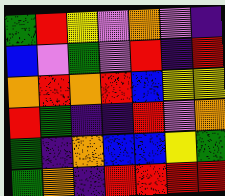[["green", "red", "yellow", "violet", "orange", "violet", "indigo"], ["blue", "violet", "green", "violet", "red", "indigo", "red"], ["orange", "red", "orange", "red", "blue", "yellow", "yellow"], ["red", "green", "indigo", "indigo", "red", "violet", "orange"], ["green", "indigo", "orange", "blue", "blue", "yellow", "green"], ["green", "orange", "indigo", "red", "red", "red", "red"]]